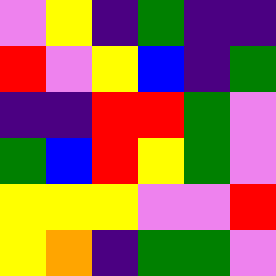[["violet", "yellow", "indigo", "green", "indigo", "indigo"], ["red", "violet", "yellow", "blue", "indigo", "green"], ["indigo", "indigo", "red", "red", "green", "violet"], ["green", "blue", "red", "yellow", "green", "violet"], ["yellow", "yellow", "yellow", "violet", "violet", "red"], ["yellow", "orange", "indigo", "green", "green", "violet"]]